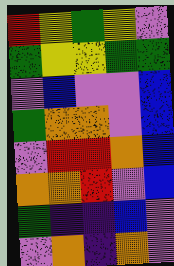[["red", "yellow", "green", "yellow", "violet"], ["green", "yellow", "yellow", "green", "green"], ["violet", "blue", "violet", "violet", "blue"], ["green", "orange", "orange", "violet", "blue"], ["violet", "red", "red", "orange", "blue"], ["orange", "orange", "red", "violet", "blue"], ["green", "indigo", "indigo", "blue", "violet"], ["violet", "orange", "indigo", "orange", "violet"]]